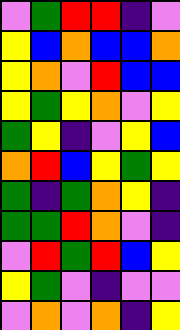[["violet", "green", "red", "red", "indigo", "violet"], ["yellow", "blue", "orange", "blue", "blue", "orange"], ["yellow", "orange", "violet", "red", "blue", "blue"], ["yellow", "green", "yellow", "orange", "violet", "yellow"], ["green", "yellow", "indigo", "violet", "yellow", "blue"], ["orange", "red", "blue", "yellow", "green", "yellow"], ["green", "indigo", "green", "orange", "yellow", "indigo"], ["green", "green", "red", "orange", "violet", "indigo"], ["violet", "red", "green", "red", "blue", "yellow"], ["yellow", "green", "violet", "indigo", "violet", "violet"], ["violet", "orange", "violet", "orange", "indigo", "yellow"]]